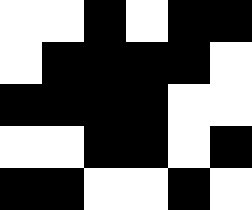[["white", "white", "black", "white", "black", "black"], ["white", "black", "black", "black", "black", "white"], ["black", "black", "black", "black", "white", "white"], ["white", "white", "black", "black", "white", "black"], ["black", "black", "white", "white", "black", "white"]]